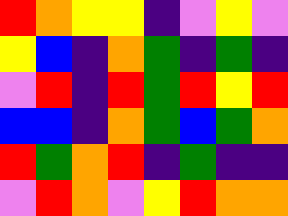[["red", "orange", "yellow", "yellow", "indigo", "violet", "yellow", "violet"], ["yellow", "blue", "indigo", "orange", "green", "indigo", "green", "indigo"], ["violet", "red", "indigo", "red", "green", "red", "yellow", "red"], ["blue", "blue", "indigo", "orange", "green", "blue", "green", "orange"], ["red", "green", "orange", "red", "indigo", "green", "indigo", "indigo"], ["violet", "red", "orange", "violet", "yellow", "red", "orange", "orange"]]